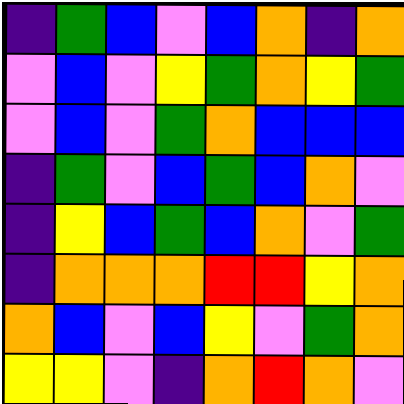[["indigo", "green", "blue", "violet", "blue", "orange", "indigo", "orange"], ["violet", "blue", "violet", "yellow", "green", "orange", "yellow", "green"], ["violet", "blue", "violet", "green", "orange", "blue", "blue", "blue"], ["indigo", "green", "violet", "blue", "green", "blue", "orange", "violet"], ["indigo", "yellow", "blue", "green", "blue", "orange", "violet", "green"], ["indigo", "orange", "orange", "orange", "red", "red", "yellow", "orange"], ["orange", "blue", "violet", "blue", "yellow", "violet", "green", "orange"], ["yellow", "yellow", "violet", "indigo", "orange", "red", "orange", "violet"]]